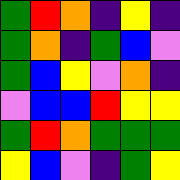[["green", "red", "orange", "indigo", "yellow", "indigo"], ["green", "orange", "indigo", "green", "blue", "violet"], ["green", "blue", "yellow", "violet", "orange", "indigo"], ["violet", "blue", "blue", "red", "yellow", "yellow"], ["green", "red", "orange", "green", "green", "green"], ["yellow", "blue", "violet", "indigo", "green", "yellow"]]